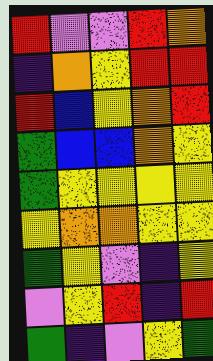[["red", "violet", "violet", "red", "orange"], ["indigo", "orange", "yellow", "red", "red"], ["red", "blue", "yellow", "orange", "red"], ["green", "blue", "blue", "orange", "yellow"], ["green", "yellow", "yellow", "yellow", "yellow"], ["yellow", "orange", "orange", "yellow", "yellow"], ["green", "yellow", "violet", "indigo", "yellow"], ["violet", "yellow", "red", "indigo", "red"], ["green", "indigo", "violet", "yellow", "green"]]